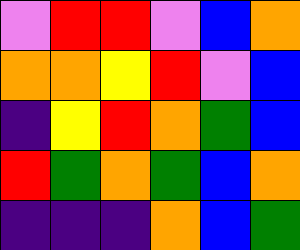[["violet", "red", "red", "violet", "blue", "orange"], ["orange", "orange", "yellow", "red", "violet", "blue"], ["indigo", "yellow", "red", "orange", "green", "blue"], ["red", "green", "orange", "green", "blue", "orange"], ["indigo", "indigo", "indigo", "orange", "blue", "green"]]